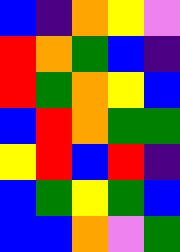[["blue", "indigo", "orange", "yellow", "violet"], ["red", "orange", "green", "blue", "indigo"], ["red", "green", "orange", "yellow", "blue"], ["blue", "red", "orange", "green", "green"], ["yellow", "red", "blue", "red", "indigo"], ["blue", "green", "yellow", "green", "blue"], ["blue", "blue", "orange", "violet", "green"]]